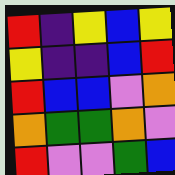[["red", "indigo", "yellow", "blue", "yellow"], ["yellow", "indigo", "indigo", "blue", "red"], ["red", "blue", "blue", "violet", "orange"], ["orange", "green", "green", "orange", "violet"], ["red", "violet", "violet", "green", "blue"]]